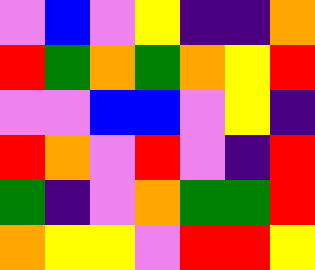[["violet", "blue", "violet", "yellow", "indigo", "indigo", "orange"], ["red", "green", "orange", "green", "orange", "yellow", "red"], ["violet", "violet", "blue", "blue", "violet", "yellow", "indigo"], ["red", "orange", "violet", "red", "violet", "indigo", "red"], ["green", "indigo", "violet", "orange", "green", "green", "red"], ["orange", "yellow", "yellow", "violet", "red", "red", "yellow"]]